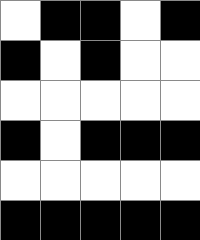[["white", "black", "black", "white", "black"], ["black", "white", "black", "white", "white"], ["white", "white", "white", "white", "white"], ["black", "white", "black", "black", "black"], ["white", "white", "white", "white", "white"], ["black", "black", "black", "black", "black"]]